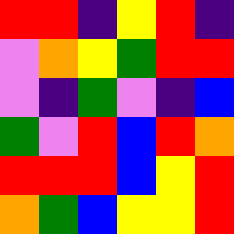[["red", "red", "indigo", "yellow", "red", "indigo"], ["violet", "orange", "yellow", "green", "red", "red"], ["violet", "indigo", "green", "violet", "indigo", "blue"], ["green", "violet", "red", "blue", "red", "orange"], ["red", "red", "red", "blue", "yellow", "red"], ["orange", "green", "blue", "yellow", "yellow", "red"]]